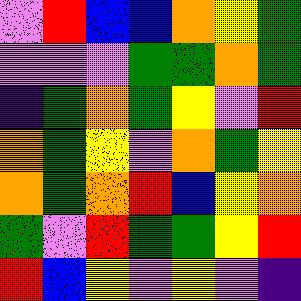[["violet", "red", "blue", "blue", "orange", "yellow", "green"], ["violet", "violet", "violet", "green", "green", "orange", "green"], ["indigo", "green", "orange", "green", "yellow", "violet", "red"], ["orange", "green", "yellow", "violet", "orange", "green", "yellow"], ["orange", "green", "orange", "red", "blue", "yellow", "orange"], ["green", "violet", "red", "green", "green", "yellow", "red"], ["red", "blue", "yellow", "violet", "yellow", "violet", "indigo"]]